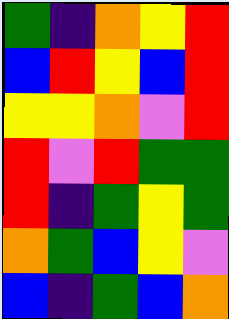[["green", "indigo", "orange", "yellow", "red"], ["blue", "red", "yellow", "blue", "red"], ["yellow", "yellow", "orange", "violet", "red"], ["red", "violet", "red", "green", "green"], ["red", "indigo", "green", "yellow", "green"], ["orange", "green", "blue", "yellow", "violet"], ["blue", "indigo", "green", "blue", "orange"]]